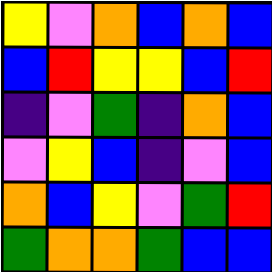[["yellow", "violet", "orange", "blue", "orange", "blue"], ["blue", "red", "yellow", "yellow", "blue", "red"], ["indigo", "violet", "green", "indigo", "orange", "blue"], ["violet", "yellow", "blue", "indigo", "violet", "blue"], ["orange", "blue", "yellow", "violet", "green", "red"], ["green", "orange", "orange", "green", "blue", "blue"]]